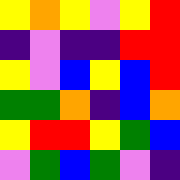[["yellow", "orange", "yellow", "violet", "yellow", "red"], ["indigo", "violet", "indigo", "indigo", "red", "red"], ["yellow", "violet", "blue", "yellow", "blue", "red"], ["green", "green", "orange", "indigo", "blue", "orange"], ["yellow", "red", "red", "yellow", "green", "blue"], ["violet", "green", "blue", "green", "violet", "indigo"]]